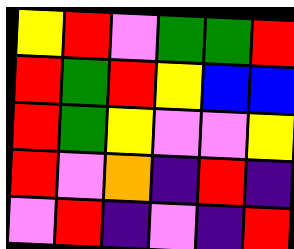[["yellow", "red", "violet", "green", "green", "red"], ["red", "green", "red", "yellow", "blue", "blue"], ["red", "green", "yellow", "violet", "violet", "yellow"], ["red", "violet", "orange", "indigo", "red", "indigo"], ["violet", "red", "indigo", "violet", "indigo", "red"]]